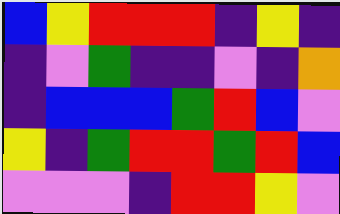[["blue", "yellow", "red", "red", "red", "indigo", "yellow", "indigo"], ["indigo", "violet", "green", "indigo", "indigo", "violet", "indigo", "orange"], ["indigo", "blue", "blue", "blue", "green", "red", "blue", "violet"], ["yellow", "indigo", "green", "red", "red", "green", "red", "blue"], ["violet", "violet", "violet", "indigo", "red", "red", "yellow", "violet"]]